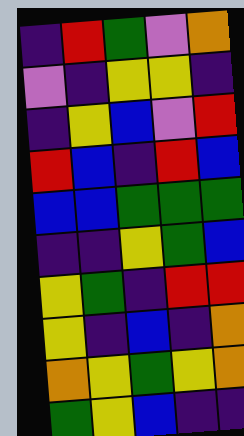[["indigo", "red", "green", "violet", "orange"], ["violet", "indigo", "yellow", "yellow", "indigo"], ["indigo", "yellow", "blue", "violet", "red"], ["red", "blue", "indigo", "red", "blue"], ["blue", "blue", "green", "green", "green"], ["indigo", "indigo", "yellow", "green", "blue"], ["yellow", "green", "indigo", "red", "red"], ["yellow", "indigo", "blue", "indigo", "orange"], ["orange", "yellow", "green", "yellow", "orange"], ["green", "yellow", "blue", "indigo", "indigo"]]